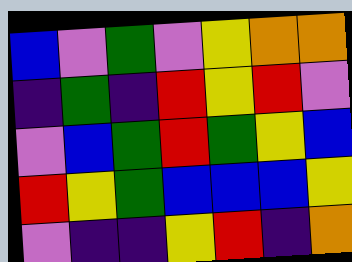[["blue", "violet", "green", "violet", "yellow", "orange", "orange"], ["indigo", "green", "indigo", "red", "yellow", "red", "violet"], ["violet", "blue", "green", "red", "green", "yellow", "blue"], ["red", "yellow", "green", "blue", "blue", "blue", "yellow"], ["violet", "indigo", "indigo", "yellow", "red", "indigo", "orange"]]